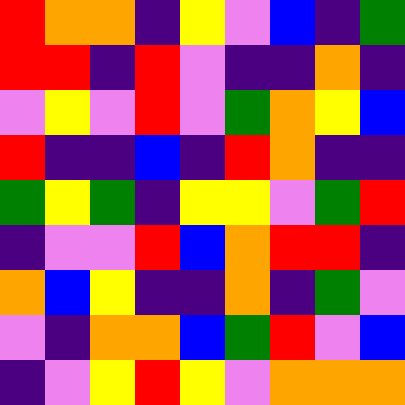[["red", "orange", "orange", "indigo", "yellow", "violet", "blue", "indigo", "green"], ["red", "red", "indigo", "red", "violet", "indigo", "indigo", "orange", "indigo"], ["violet", "yellow", "violet", "red", "violet", "green", "orange", "yellow", "blue"], ["red", "indigo", "indigo", "blue", "indigo", "red", "orange", "indigo", "indigo"], ["green", "yellow", "green", "indigo", "yellow", "yellow", "violet", "green", "red"], ["indigo", "violet", "violet", "red", "blue", "orange", "red", "red", "indigo"], ["orange", "blue", "yellow", "indigo", "indigo", "orange", "indigo", "green", "violet"], ["violet", "indigo", "orange", "orange", "blue", "green", "red", "violet", "blue"], ["indigo", "violet", "yellow", "red", "yellow", "violet", "orange", "orange", "orange"]]